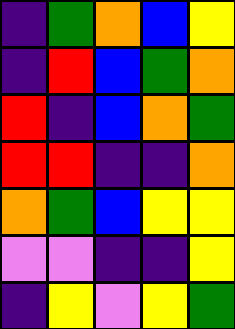[["indigo", "green", "orange", "blue", "yellow"], ["indigo", "red", "blue", "green", "orange"], ["red", "indigo", "blue", "orange", "green"], ["red", "red", "indigo", "indigo", "orange"], ["orange", "green", "blue", "yellow", "yellow"], ["violet", "violet", "indigo", "indigo", "yellow"], ["indigo", "yellow", "violet", "yellow", "green"]]